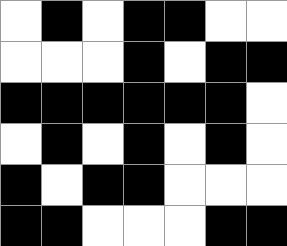[["white", "black", "white", "black", "black", "white", "white"], ["white", "white", "white", "black", "white", "black", "black"], ["black", "black", "black", "black", "black", "black", "white"], ["white", "black", "white", "black", "white", "black", "white"], ["black", "white", "black", "black", "white", "white", "white"], ["black", "black", "white", "white", "white", "black", "black"]]